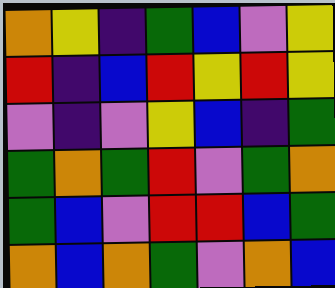[["orange", "yellow", "indigo", "green", "blue", "violet", "yellow"], ["red", "indigo", "blue", "red", "yellow", "red", "yellow"], ["violet", "indigo", "violet", "yellow", "blue", "indigo", "green"], ["green", "orange", "green", "red", "violet", "green", "orange"], ["green", "blue", "violet", "red", "red", "blue", "green"], ["orange", "blue", "orange", "green", "violet", "orange", "blue"]]